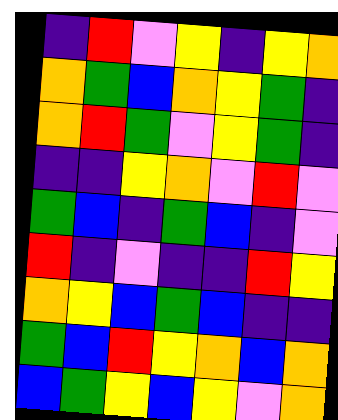[["indigo", "red", "violet", "yellow", "indigo", "yellow", "orange"], ["orange", "green", "blue", "orange", "yellow", "green", "indigo"], ["orange", "red", "green", "violet", "yellow", "green", "indigo"], ["indigo", "indigo", "yellow", "orange", "violet", "red", "violet"], ["green", "blue", "indigo", "green", "blue", "indigo", "violet"], ["red", "indigo", "violet", "indigo", "indigo", "red", "yellow"], ["orange", "yellow", "blue", "green", "blue", "indigo", "indigo"], ["green", "blue", "red", "yellow", "orange", "blue", "orange"], ["blue", "green", "yellow", "blue", "yellow", "violet", "orange"]]